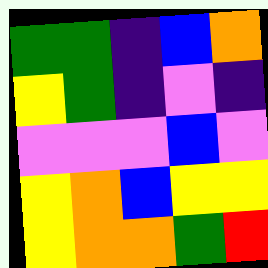[["green", "green", "indigo", "blue", "orange"], ["yellow", "green", "indigo", "violet", "indigo"], ["violet", "violet", "violet", "blue", "violet"], ["yellow", "orange", "blue", "yellow", "yellow"], ["yellow", "orange", "orange", "green", "red"]]